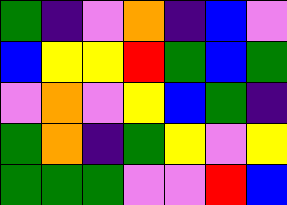[["green", "indigo", "violet", "orange", "indigo", "blue", "violet"], ["blue", "yellow", "yellow", "red", "green", "blue", "green"], ["violet", "orange", "violet", "yellow", "blue", "green", "indigo"], ["green", "orange", "indigo", "green", "yellow", "violet", "yellow"], ["green", "green", "green", "violet", "violet", "red", "blue"]]